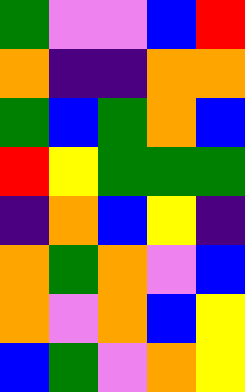[["green", "violet", "violet", "blue", "red"], ["orange", "indigo", "indigo", "orange", "orange"], ["green", "blue", "green", "orange", "blue"], ["red", "yellow", "green", "green", "green"], ["indigo", "orange", "blue", "yellow", "indigo"], ["orange", "green", "orange", "violet", "blue"], ["orange", "violet", "orange", "blue", "yellow"], ["blue", "green", "violet", "orange", "yellow"]]